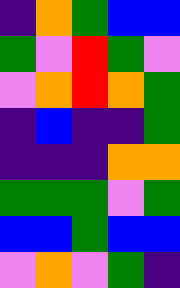[["indigo", "orange", "green", "blue", "blue"], ["green", "violet", "red", "green", "violet"], ["violet", "orange", "red", "orange", "green"], ["indigo", "blue", "indigo", "indigo", "green"], ["indigo", "indigo", "indigo", "orange", "orange"], ["green", "green", "green", "violet", "green"], ["blue", "blue", "green", "blue", "blue"], ["violet", "orange", "violet", "green", "indigo"]]